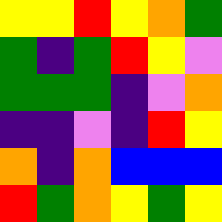[["yellow", "yellow", "red", "yellow", "orange", "green"], ["green", "indigo", "green", "red", "yellow", "violet"], ["green", "green", "green", "indigo", "violet", "orange"], ["indigo", "indigo", "violet", "indigo", "red", "yellow"], ["orange", "indigo", "orange", "blue", "blue", "blue"], ["red", "green", "orange", "yellow", "green", "yellow"]]